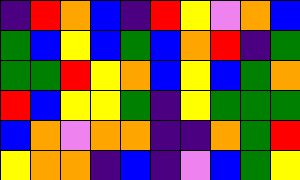[["indigo", "red", "orange", "blue", "indigo", "red", "yellow", "violet", "orange", "blue"], ["green", "blue", "yellow", "blue", "green", "blue", "orange", "red", "indigo", "green"], ["green", "green", "red", "yellow", "orange", "blue", "yellow", "blue", "green", "orange"], ["red", "blue", "yellow", "yellow", "green", "indigo", "yellow", "green", "green", "green"], ["blue", "orange", "violet", "orange", "orange", "indigo", "indigo", "orange", "green", "red"], ["yellow", "orange", "orange", "indigo", "blue", "indigo", "violet", "blue", "green", "yellow"]]